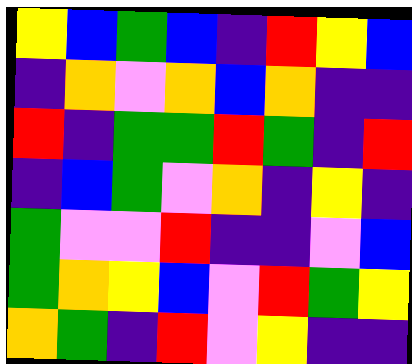[["yellow", "blue", "green", "blue", "indigo", "red", "yellow", "blue"], ["indigo", "orange", "violet", "orange", "blue", "orange", "indigo", "indigo"], ["red", "indigo", "green", "green", "red", "green", "indigo", "red"], ["indigo", "blue", "green", "violet", "orange", "indigo", "yellow", "indigo"], ["green", "violet", "violet", "red", "indigo", "indigo", "violet", "blue"], ["green", "orange", "yellow", "blue", "violet", "red", "green", "yellow"], ["orange", "green", "indigo", "red", "violet", "yellow", "indigo", "indigo"]]